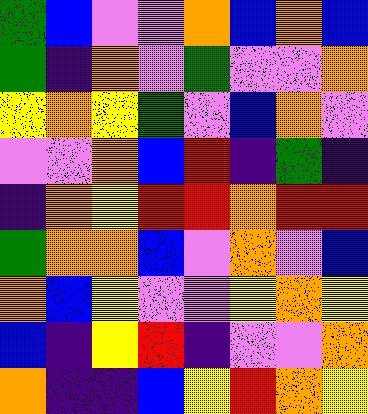[["green", "blue", "violet", "violet", "orange", "blue", "orange", "blue"], ["green", "indigo", "orange", "violet", "green", "violet", "violet", "orange"], ["yellow", "orange", "yellow", "green", "violet", "blue", "orange", "violet"], ["violet", "violet", "orange", "blue", "red", "indigo", "green", "indigo"], ["indigo", "orange", "yellow", "red", "red", "orange", "red", "red"], ["green", "orange", "orange", "blue", "violet", "orange", "violet", "blue"], ["orange", "blue", "yellow", "violet", "violet", "yellow", "orange", "yellow"], ["blue", "indigo", "yellow", "red", "indigo", "violet", "violet", "orange"], ["orange", "indigo", "indigo", "blue", "yellow", "red", "orange", "yellow"]]